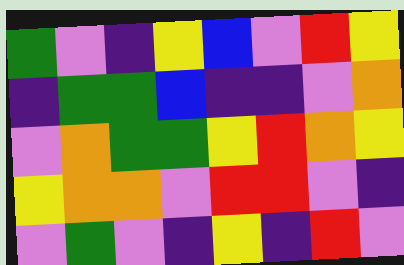[["green", "violet", "indigo", "yellow", "blue", "violet", "red", "yellow"], ["indigo", "green", "green", "blue", "indigo", "indigo", "violet", "orange"], ["violet", "orange", "green", "green", "yellow", "red", "orange", "yellow"], ["yellow", "orange", "orange", "violet", "red", "red", "violet", "indigo"], ["violet", "green", "violet", "indigo", "yellow", "indigo", "red", "violet"]]